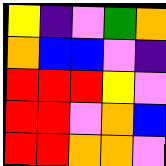[["yellow", "indigo", "violet", "green", "orange"], ["orange", "blue", "blue", "violet", "indigo"], ["red", "red", "red", "yellow", "violet"], ["red", "red", "violet", "orange", "blue"], ["red", "red", "orange", "orange", "violet"]]